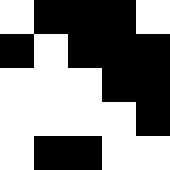[["white", "black", "black", "black", "white"], ["black", "white", "black", "black", "black"], ["white", "white", "white", "black", "black"], ["white", "white", "white", "white", "black"], ["white", "black", "black", "white", "white"]]